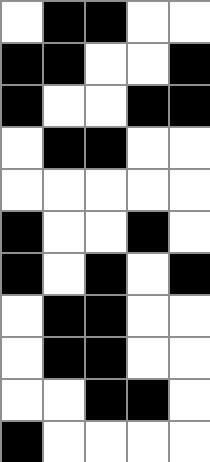[["white", "black", "black", "white", "white"], ["black", "black", "white", "white", "black"], ["black", "white", "white", "black", "black"], ["white", "black", "black", "white", "white"], ["white", "white", "white", "white", "white"], ["black", "white", "white", "black", "white"], ["black", "white", "black", "white", "black"], ["white", "black", "black", "white", "white"], ["white", "black", "black", "white", "white"], ["white", "white", "black", "black", "white"], ["black", "white", "white", "white", "white"]]